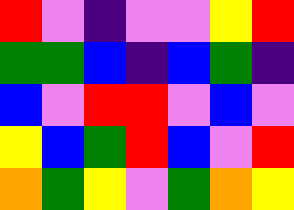[["red", "violet", "indigo", "violet", "violet", "yellow", "red"], ["green", "green", "blue", "indigo", "blue", "green", "indigo"], ["blue", "violet", "red", "red", "violet", "blue", "violet"], ["yellow", "blue", "green", "red", "blue", "violet", "red"], ["orange", "green", "yellow", "violet", "green", "orange", "yellow"]]